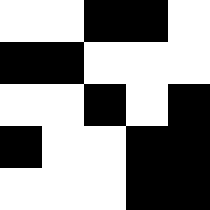[["white", "white", "black", "black", "white"], ["black", "black", "white", "white", "white"], ["white", "white", "black", "white", "black"], ["black", "white", "white", "black", "black"], ["white", "white", "white", "black", "black"]]